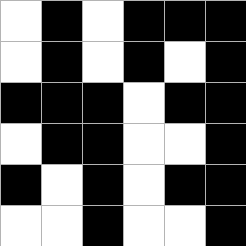[["white", "black", "white", "black", "black", "black"], ["white", "black", "white", "black", "white", "black"], ["black", "black", "black", "white", "black", "black"], ["white", "black", "black", "white", "white", "black"], ["black", "white", "black", "white", "black", "black"], ["white", "white", "black", "white", "white", "black"]]